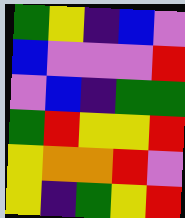[["green", "yellow", "indigo", "blue", "violet"], ["blue", "violet", "violet", "violet", "red"], ["violet", "blue", "indigo", "green", "green"], ["green", "red", "yellow", "yellow", "red"], ["yellow", "orange", "orange", "red", "violet"], ["yellow", "indigo", "green", "yellow", "red"]]